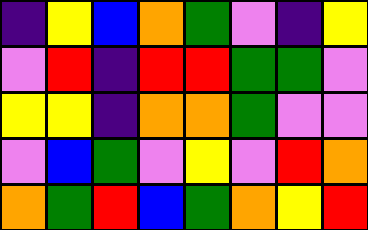[["indigo", "yellow", "blue", "orange", "green", "violet", "indigo", "yellow"], ["violet", "red", "indigo", "red", "red", "green", "green", "violet"], ["yellow", "yellow", "indigo", "orange", "orange", "green", "violet", "violet"], ["violet", "blue", "green", "violet", "yellow", "violet", "red", "orange"], ["orange", "green", "red", "blue", "green", "orange", "yellow", "red"]]